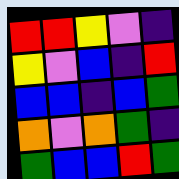[["red", "red", "yellow", "violet", "indigo"], ["yellow", "violet", "blue", "indigo", "red"], ["blue", "blue", "indigo", "blue", "green"], ["orange", "violet", "orange", "green", "indigo"], ["green", "blue", "blue", "red", "green"]]